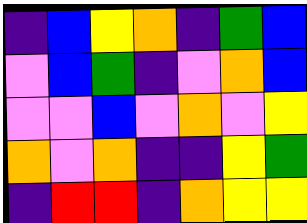[["indigo", "blue", "yellow", "orange", "indigo", "green", "blue"], ["violet", "blue", "green", "indigo", "violet", "orange", "blue"], ["violet", "violet", "blue", "violet", "orange", "violet", "yellow"], ["orange", "violet", "orange", "indigo", "indigo", "yellow", "green"], ["indigo", "red", "red", "indigo", "orange", "yellow", "yellow"]]